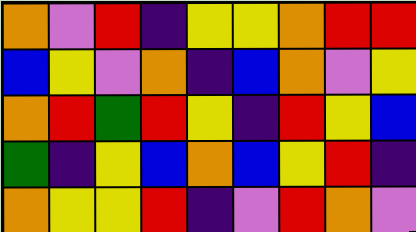[["orange", "violet", "red", "indigo", "yellow", "yellow", "orange", "red", "red"], ["blue", "yellow", "violet", "orange", "indigo", "blue", "orange", "violet", "yellow"], ["orange", "red", "green", "red", "yellow", "indigo", "red", "yellow", "blue"], ["green", "indigo", "yellow", "blue", "orange", "blue", "yellow", "red", "indigo"], ["orange", "yellow", "yellow", "red", "indigo", "violet", "red", "orange", "violet"]]